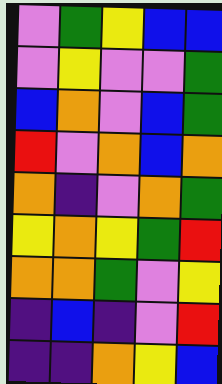[["violet", "green", "yellow", "blue", "blue"], ["violet", "yellow", "violet", "violet", "green"], ["blue", "orange", "violet", "blue", "green"], ["red", "violet", "orange", "blue", "orange"], ["orange", "indigo", "violet", "orange", "green"], ["yellow", "orange", "yellow", "green", "red"], ["orange", "orange", "green", "violet", "yellow"], ["indigo", "blue", "indigo", "violet", "red"], ["indigo", "indigo", "orange", "yellow", "blue"]]